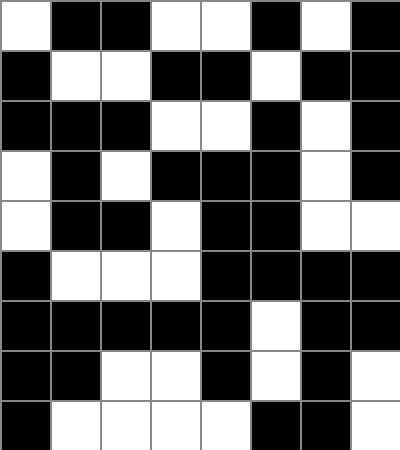[["white", "black", "black", "white", "white", "black", "white", "black"], ["black", "white", "white", "black", "black", "white", "black", "black"], ["black", "black", "black", "white", "white", "black", "white", "black"], ["white", "black", "white", "black", "black", "black", "white", "black"], ["white", "black", "black", "white", "black", "black", "white", "white"], ["black", "white", "white", "white", "black", "black", "black", "black"], ["black", "black", "black", "black", "black", "white", "black", "black"], ["black", "black", "white", "white", "black", "white", "black", "white"], ["black", "white", "white", "white", "white", "black", "black", "white"]]